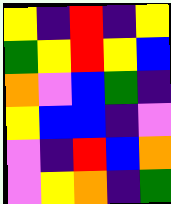[["yellow", "indigo", "red", "indigo", "yellow"], ["green", "yellow", "red", "yellow", "blue"], ["orange", "violet", "blue", "green", "indigo"], ["yellow", "blue", "blue", "indigo", "violet"], ["violet", "indigo", "red", "blue", "orange"], ["violet", "yellow", "orange", "indigo", "green"]]